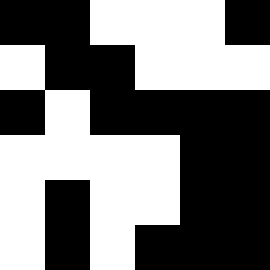[["black", "black", "white", "white", "white", "black"], ["white", "black", "black", "white", "white", "white"], ["black", "white", "black", "black", "black", "black"], ["white", "white", "white", "white", "black", "black"], ["white", "black", "white", "white", "black", "black"], ["white", "black", "white", "black", "black", "black"]]